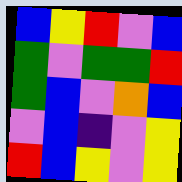[["blue", "yellow", "red", "violet", "blue"], ["green", "violet", "green", "green", "red"], ["green", "blue", "violet", "orange", "blue"], ["violet", "blue", "indigo", "violet", "yellow"], ["red", "blue", "yellow", "violet", "yellow"]]